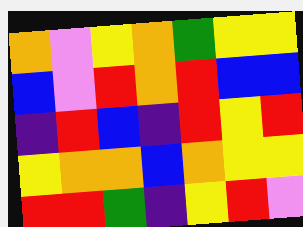[["orange", "violet", "yellow", "orange", "green", "yellow", "yellow"], ["blue", "violet", "red", "orange", "red", "blue", "blue"], ["indigo", "red", "blue", "indigo", "red", "yellow", "red"], ["yellow", "orange", "orange", "blue", "orange", "yellow", "yellow"], ["red", "red", "green", "indigo", "yellow", "red", "violet"]]